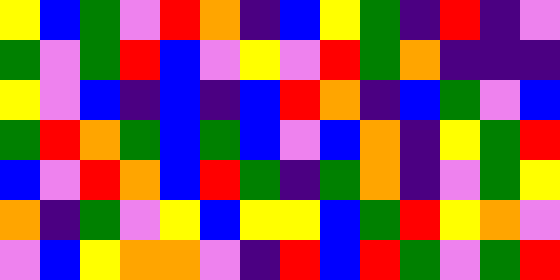[["yellow", "blue", "green", "violet", "red", "orange", "indigo", "blue", "yellow", "green", "indigo", "red", "indigo", "violet"], ["green", "violet", "green", "red", "blue", "violet", "yellow", "violet", "red", "green", "orange", "indigo", "indigo", "indigo"], ["yellow", "violet", "blue", "indigo", "blue", "indigo", "blue", "red", "orange", "indigo", "blue", "green", "violet", "blue"], ["green", "red", "orange", "green", "blue", "green", "blue", "violet", "blue", "orange", "indigo", "yellow", "green", "red"], ["blue", "violet", "red", "orange", "blue", "red", "green", "indigo", "green", "orange", "indigo", "violet", "green", "yellow"], ["orange", "indigo", "green", "violet", "yellow", "blue", "yellow", "yellow", "blue", "green", "red", "yellow", "orange", "violet"], ["violet", "blue", "yellow", "orange", "orange", "violet", "indigo", "red", "blue", "red", "green", "violet", "green", "red"]]